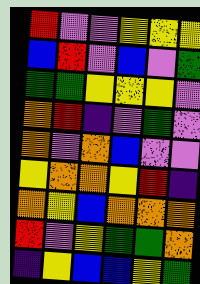[["red", "violet", "violet", "yellow", "yellow", "yellow"], ["blue", "red", "violet", "blue", "violet", "green"], ["green", "green", "yellow", "yellow", "yellow", "violet"], ["orange", "red", "indigo", "violet", "green", "violet"], ["orange", "violet", "orange", "blue", "violet", "violet"], ["yellow", "orange", "orange", "yellow", "red", "indigo"], ["orange", "yellow", "blue", "orange", "orange", "orange"], ["red", "violet", "yellow", "green", "green", "orange"], ["indigo", "yellow", "blue", "blue", "yellow", "green"]]